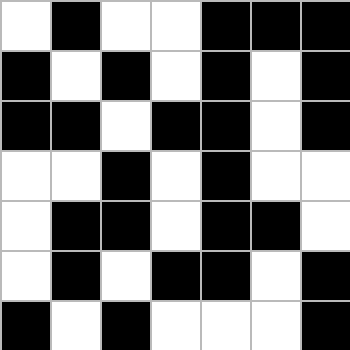[["white", "black", "white", "white", "black", "black", "black"], ["black", "white", "black", "white", "black", "white", "black"], ["black", "black", "white", "black", "black", "white", "black"], ["white", "white", "black", "white", "black", "white", "white"], ["white", "black", "black", "white", "black", "black", "white"], ["white", "black", "white", "black", "black", "white", "black"], ["black", "white", "black", "white", "white", "white", "black"]]